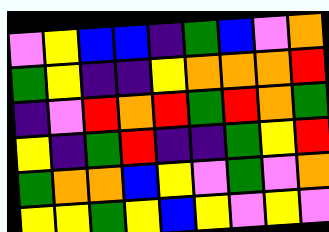[["violet", "yellow", "blue", "blue", "indigo", "green", "blue", "violet", "orange"], ["green", "yellow", "indigo", "indigo", "yellow", "orange", "orange", "orange", "red"], ["indigo", "violet", "red", "orange", "red", "green", "red", "orange", "green"], ["yellow", "indigo", "green", "red", "indigo", "indigo", "green", "yellow", "red"], ["green", "orange", "orange", "blue", "yellow", "violet", "green", "violet", "orange"], ["yellow", "yellow", "green", "yellow", "blue", "yellow", "violet", "yellow", "violet"]]